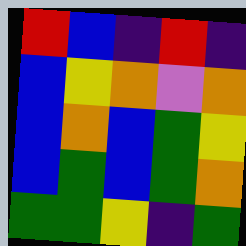[["red", "blue", "indigo", "red", "indigo"], ["blue", "yellow", "orange", "violet", "orange"], ["blue", "orange", "blue", "green", "yellow"], ["blue", "green", "blue", "green", "orange"], ["green", "green", "yellow", "indigo", "green"]]